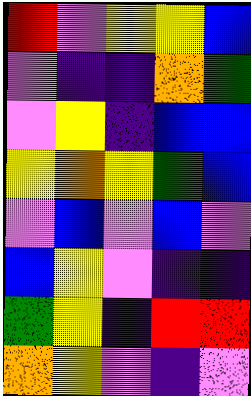[["red", "violet", "yellow", "yellow", "blue"], ["violet", "indigo", "indigo", "orange", "green"], ["violet", "yellow", "indigo", "blue", "blue"], ["yellow", "orange", "yellow", "green", "blue"], ["violet", "blue", "violet", "blue", "violet"], ["blue", "yellow", "violet", "indigo", "indigo"], ["green", "yellow", "indigo", "red", "red"], ["orange", "yellow", "violet", "indigo", "violet"]]